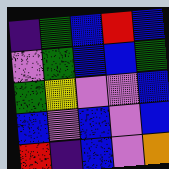[["indigo", "green", "blue", "red", "blue"], ["violet", "green", "blue", "blue", "green"], ["green", "yellow", "violet", "violet", "blue"], ["blue", "violet", "blue", "violet", "blue"], ["red", "indigo", "blue", "violet", "orange"]]